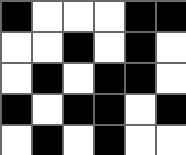[["black", "white", "white", "white", "black", "black"], ["white", "white", "black", "white", "black", "white"], ["white", "black", "white", "black", "black", "white"], ["black", "white", "black", "black", "white", "black"], ["white", "black", "white", "black", "white", "white"]]